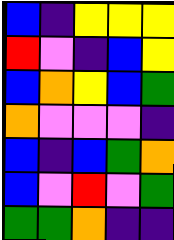[["blue", "indigo", "yellow", "yellow", "yellow"], ["red", "violet", "indigo", "blue", "yellow"], ["blue", "orange", "yellow", "blue", "green"], ["orange", "violet", "violet", "violet", "indigo"], ["blue", "indigo", "blue", "green", "orange"], ["blue", "violet", "red", "violet", "green"], ["green", "green", "orange", "indigo", "indigo"]]